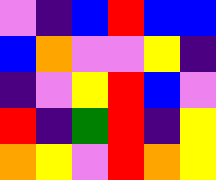[["violet", "indigo", "blue", "red", "blue", "blue"], ["blue", "orange", "violet", "violet", "yellow", "indigo"], ["indigo", "violet", "yellow", "red", "blue", "violet"], ["red", "indigo", "green", "red", "indigo", "yellow"], ["orange", "yellow", "violet", "red", "orange", "yellow"]]